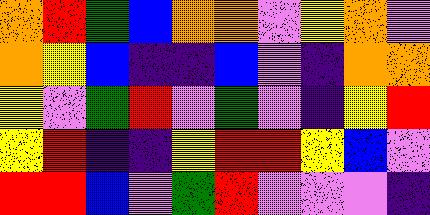[["orange", "red", "green", "blue", "orange", "orange", "violet", "yellow", "orange", "violet"], ["orange", "yellow", "blue", "indigo", "indigo", "blue", "violet", "indigo", "orange", "orange"], ["yellow", "violet", "green", "red", "violet", "green", "violet", "indigo", "yellow", "red"], ["yellow", "red", "indigo", "indigo", "yellow", "red", "red", "yellow", "blue", "violet"], ["red", "red", "blue", "violet", "green", "red", "violet", "violet", "violet", "indigo"]]